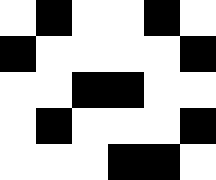[["white", "black", "white", "white", "black", "white"], ["black", "white", "white", "white", "white", "black"], ["white", "white", "black", "black", "white", "white"], ["white", "black", "white", "white", "white", "black"], ["white", "white", "white", "black", "black", "white"]]